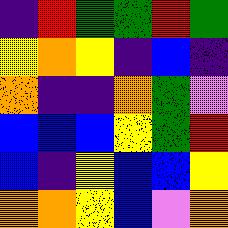[["indigo", "red", "green", "green", "red", "green"], ["yellow", "orange", "yellow", "indigo", "blue", "indigo"], ["orange", "indigo", "indigo", "orange", "green", "violet"], ["blue", "blue", "blue", "yellow", "green", "red"], ["blue", "indigo", "yellow", "blue", "blue", "yellow"], ["orange", "orange", "yellow", "blue", "violet", "orange"]]